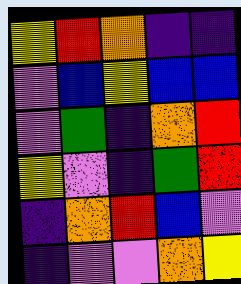[["yellow", "red", "orange", "indigo", "indigo"], ["violet", "blue", "yellow", "blue", "blue"], ["violet", "green", "indigo", "orange", "red"], ["yellow", "violet", "indigo", "green", "red"], ["indigo", "orange", "red", "blue", "violet"], ["indigo", "violet", "violet", "orange", "yellow"]]